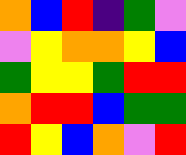[["orange", "blue", "red", "indigo", "green", "violet"], ["violet", "yellow", "orange", "orange", "yellow", "blue"], ["green", "yellow", "yellow", "green", "red", "red"], ["orange", "red", "red", "blue", "green", "green"], ["red", "yellow", "blue", "orange", "violet", "red"]]